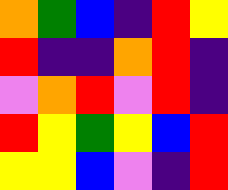[["orange", "green", "blue", "indigo", "red", "yellow"], ["red", "indigo", "indigo", "orange", "red", "indigo"], ["violet", "orange", "red", "violet", "red", "indigo"], ["red", "yellow", "green", "yellow", "blue", "red"], ["yellow", "yellow", "blue", "violet", "indigo", "red"]]